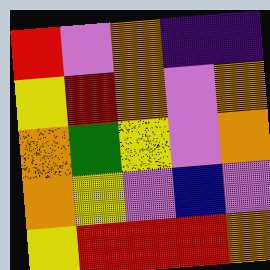[["red", "violet", "orange", "indigo", "indigo"], ["yellow", "red", "orange", "violet", "orange"], ["orange", "green", "yellow", "violet", "orange"], ["orange", "yellow", "violet", "blue", "violet"], ["yellow", "red", "red", "red", "orange"]]